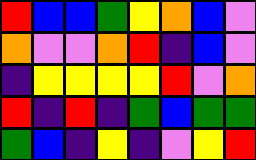[["red", "blue", "blue", "green", "yellow", "orange", "blue", "violet"], ["orange", "violet", "violet", "orange", "red", "indigo", "blue", "violet"], ["indigo", "yellow", "yellow", "yellow", "yellow", "red", "violet", "orange"], ["red", "indigo", "red", "indigo", "green", "blue", "green", "green"], ["green", "blue", "indigo", "yellow", "indigo", "violet", "yellow", "red"]]